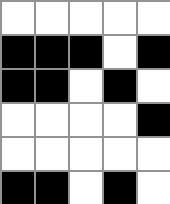[["white", "white", "white", "white", "white"], ["black", "black", "black", "white", "black"], ["black", "black", "white", "black", "white"], ["white", "white", "white", "white", "black"], ["white", "white", "white", "white", "white"], ["black", "black", "white", "black", "white"]]